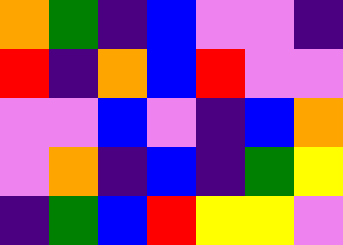[["orange", "green", "indigo", "blue", "violet", "violet", "indigo"], ["red", "indigo", "orange", "blue", "red", "violet", "violet"], ["violet", "violet", "blue", "violet", "indigo", "blue", "orange"], ["violet", "orange", "indigo", "blue", "indigo", "green", "yellow"], ["indigo", "green", "blue", "red", "yellow", "yellow", "violet"]]